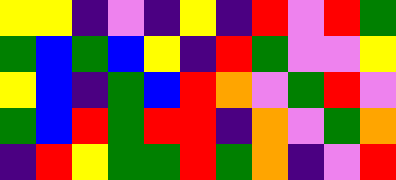[["yellow", "yellow", "indigo", "violet", "indigo", "yellow", "indigo", "red", "violet", "red", "green"], ["green", "blue", "green", "blue", "yellow", "indigo", "red", "green", "violet", "violet", "yellow"], ["yellow", "blue", "indigo", "green", "blue", "red", "orange", "violet", "green", "red", "violet"], ["green", "blue", "red", "green", "red", "red", "indigo", "orange", "violet", "green", "orange"], ["indigo", "red", "yellow", "green", "green", "red", "green", "orange", "indigo", "violet", "red"]]